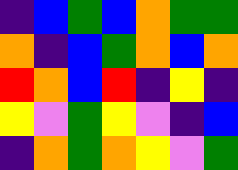[["indigo", "blue", "green", "blue", "orange", "green", "green"], ["orange", "indigo", "blue", "green", "orange", "blue", "orange"], ["red", "orange", "blue", "red", "indigo", "yellow", "indigo"], ["yellow", "violet", "green", "yellow", "violet", "indigo", "blue"], ["indigo", "orange", "green", "orange", "yellow", "violet", "green"]]